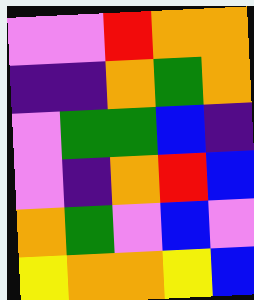[["violet", "violet", "red", "orange", "orange"], ["indigo", "indigo", "orange", "green", "orange"], ["violet", "green", "green", "blue", "indigo"], ["violet", "indigo", "orange", "red", "blue"], ["orange", "green", "violet", "blue", "violet"], ["yellow", "orange", "orange", "yellow", "blue"]]